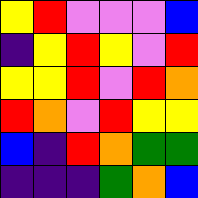[["yellow", "red", "violet", "violet", "violet", "blue"], ["indigo", "yellow", "red", "yellow", "violet", "red"], ["yellow", "yellow", "red", "violet", "red", "orange"], ["red", "orange", "violet", "red", "yellow", "yellow"], ["blue", "indigo", "red", "orange", "green", "green"], ["indigo", "indigo", "indigo", "green", "orange", "blue"]]